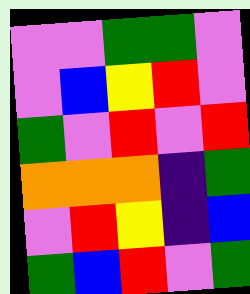[["violet", "violet", "green", "green", "violet"], ["violet", "blue", "yellow", "red", "violet"], ["green", "violet", "red", "violet", "red"], ["orange", "orange", "orange", "indigo", "green"], ["violet", "red", "yellow", "indigo", "blue"], ["green", "blue", "red", "violet", "green"]]